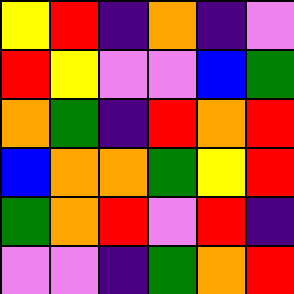[["yellow", "red", "indigo", "orange", "indigo", "violet"], ["red", "yellow", "violet", "violet", "blue", "green"], ["orange", "green", "indigo", "red", "orange", "red"], ["blue", "orange", "orange", "green", "yellow", "red"], ["green", "orange", "red", "violet", "red", "indigo"], ["violet", "violet", "indigo", "green", "orange", "red"]]